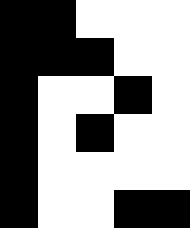[["black", "black", "white", "white", "white"], ["black", "black", "black", "white", "white"], ["black", "white", "white", "black", "white"], ["black", "white", "black", "white", "white"], ["black", "white", "white", "white", "white"], ["black", "white", "white", "black", "black"]]